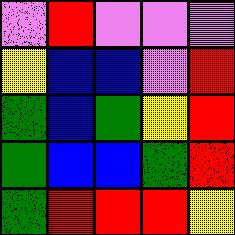[["violet", "red", "violet", "violet", "violet"], ["yellow", "blue", "blue", "violet", "red"], ["green", "blue", "green", "yellow", "red"], ["green", "blue", "blue", "green", "red"], ["green", "red", "red", "red", "yellow"]]